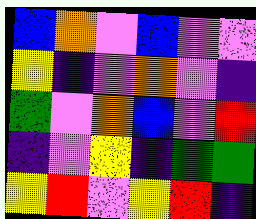[["blue", "orange", "violet", "blue", "violet", "violet"], ["yellow", "indigo", "violet", "orange", "violet", "indigo"], ["green", "violet", "orange", "blue", "violet", "red"], ["indigo", "violet", "yellow", "indigo", "green", "green"], ["yellow", "red", "violet", "yellow", "red", "indigo"]]